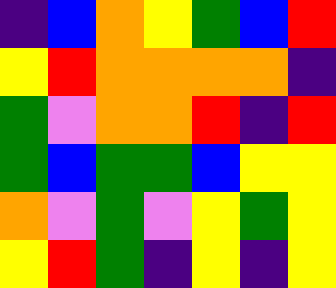[["indigo", "blue", "orange", "yellow", "green", "blue", "red"], ["yellow", "red", "orange", "orange", "orange", "orange", "indigo"], ["green", "violet", "orange", "orange", "red", "indigo", "red"], ["green", "blue", "green", "green", "blue", "yellow", "yellow"], ["orange", "violet", "green", "violet", "yellow", "green", "yellow"], ["yellow", "red", "green", "indigo", "yellow", "indigo", "yellow"]]